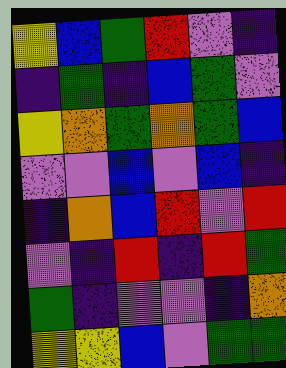[["yellow", "blue", "green", "red", "violet", "indigo"], ["indigo", "green", "indigo", "blue", "green", "violet"], ["yellow", "orange", "green", "orange", "green", "blue"], ["violet", "violet", "blue", "violet", "blue", "indigo"], ["indigo", "orange", "blue", "red", "violet", "red"], ["violet", "indigo", "red", "indigo", "red", "green"], ["green", "indigo", "violet", "violet", "indigo", "orange"], ["yellow", "yellow", "blue", "violet", "green", "green"]]